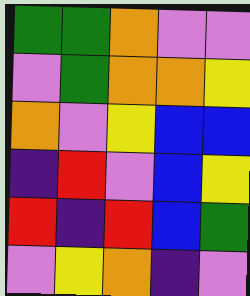[["green", "green", "orange", "violet", "violet"], ["violet", "green", "orange", "orange", "yellow"], ["orange", "violet", "yellow", "blue", "blue"], ["indigo", "red", "violet", "blue", "yellow"], ["red", "indigo", "red", "blue", "green"], ["violet", "yellow", "orange", "indigo", "violet"]]